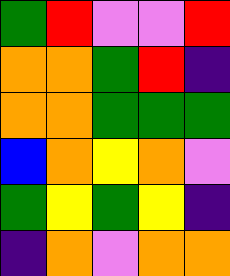[["green", "red", "violet", "violet", "red"], ["orange", "orange", "green", "red", "indigo"], ["orange", "orange", "green", "green", "green"], ["blue", "orange", "yellow", "orange", "violet"], ["green", "yellow", "green", "yellow", "indigo"], ["indigo", "orange", "violet", "orange", "orange"]]